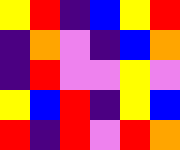[["yellow", "red", "indigo", "blue", "yellow", "red"], ["indigo", "orange", "violet", "indigo", "blue", "orange"], ["indigo", "red", "violet", "violet", "yellow", "violet"], ["yellow", "blue", "red", "indigo", "yellow", "blue"], ["red", "indigo", "red", "violet", "red", "orange"]]